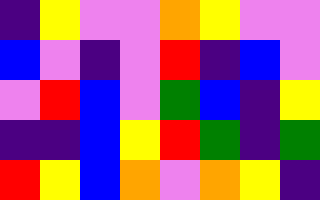[["indigo", "yellow", "violet", "violet", "orange", "yellow", "violet", "violet"], ["blue", "violet", "indigo", "violet", "red", "indigo", "blue", "violet"], ["violet", "red", "blue", "violet", "green", "blue", "indigo", "yellow"], ["indigo", "indigo", "blue", "yellow", "red", "green", "indigo", "green"], ["red", "yellow", "blue", "orange", "violet", "orange", "yellow", "indigo"]]